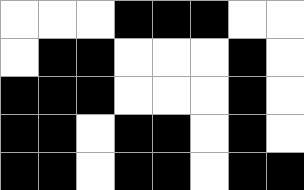[["white", "white", "white", "black", "black", "black", "white", "white"], ["white", "black", "black", "white", "white", "white", "black", "white"], ["black", "black", "black", "white", "white", "white", "black", "white"], ["black", "black", "white", "black", "black", "white", "black", "white"], ["black", "black", "white", "black", "black", "white", "black", "black"]]